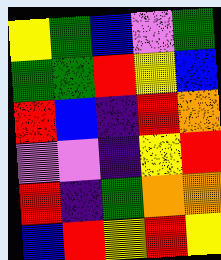[["yellow", "green", "blue", "violet", "green"], ["green", "green", "red", "yellow", "blue"], ["red", "blue", "indigo", "red", "orange"], ["violet", "violet", "indigo", "yellow", "red"], ["red", "indigo", "green", "orange", "orange"], ["blue", "red", "yellow", "red", "yellow"]]